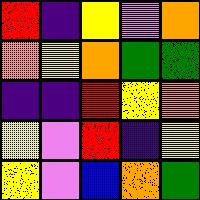[["red", "indigo", "yellow", "violet", "orange"], ["orange", "yellow", "orange", "green", "green"], ["indigo", "indigo", "red", "yellow", "orange"], ["yellow", "violet", "red", "indigo", "yellow"], ["yellow", "violet", "blue", "orange", "green"]]